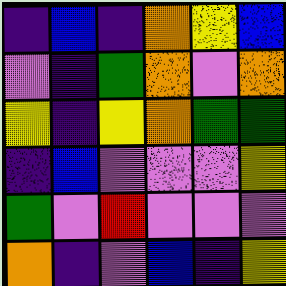[["indigo", "blue", "indigo", "orange", "yellow", "blue"], ["violet", "indigo", "green", "orange", "violet", "orange"], ["yellow", "indigo", "yellow", "orange", "green", "green"], ["indigo", "blue", "violet", "violet", "violet", "yellow"], ["green", "violet", "red", "violet", "violet", "violet"], ["orange", "indigo", "violet", "blue", "indigo", "yellow"]]